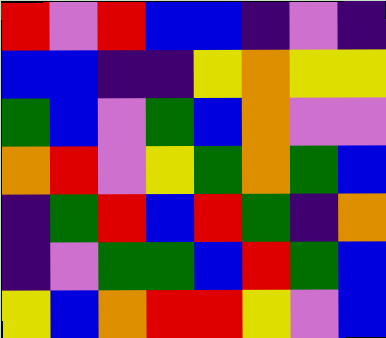[["red", "violet", "red", "blue", "blue", "indigo", "violet", "indigo"], ["blue", "blue", "indigo", "indigo", "yellow", "orange", "yellow", "yellow"], ["green", "blue", "violet", "green", "blue", "orange", "violet", "violet"], ["orange", "red", "violet", "yellow", "green", "orange", "green", "blue"], ["indigo", "green", "red", "blue", "red", "green", "indigo", "orange"], ["indigo", "violet", "green", "green", "blue", "red", "green", "blue"], ["yellow", "blue", "orange", "red", "red", "yellow", "violet", "blue"]]